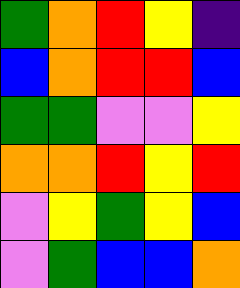[["green", "orange", "red", "yellow", "indigo"], ["blue", "orange", "red", "red", "blue"], ["green", "green", "violet", "violet", "yellow"], ["orange", "orange", "red", "yellow", "red"], ["violet", "yellow", "green", "yellow", "blue"], ["violet", "green", "blue", "blue", "orange"]]